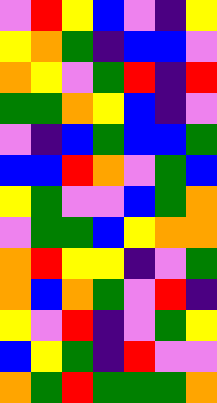[["violet", "red", "yellow", "blue", "violet", "indigo", "yellow"], ["yellow", "orange", "green", "indigo", "blue", "blue", "violet"], ["orange", "yellow", "violet", "green", "red", "indigo", "red"], ["green", "green", "orange", "yellow", "blue", "indigo", "violet"], ["violet", "indigo", "blue", "green", "blue", "blue", "green"], ["blue", "blue", "red", "orange", "violet", "green", "blue"], ["yellow", "green", "violet", "violet", "blue", "green", "orange"], ["violet", "green", "green", "blue", "yellow", "orange", "orange"], ["orange", "red", "yellow", "yellow", "indigo", "violet", "green"], ["orange", "blue", "orange", "green", "violet", "red", "indigo"], ["yellow", "violet", "red", "indigo", "violet", "green", "yellow"], ["blue", "yellow", "green", "indigo", "red", "violet", "violet"], ["orange", "green", "red", "green", "green", "green", "orange"]]